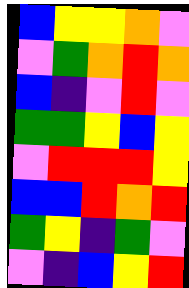[["blue", "yellow", "yellow", "orange", "violet"], ["violet", "green", "orange", "red", "orange"], ["blue", "indigo", "violet", "red", "violet"], ["green", "green", "yellow", "blue", "yellow"], ["violet", "red", "red", "red", "yellow"], ["blue", "blue", "red", "orange", "red"], ["green", "yellow", "indigo", "green", "violet"], ["violet", "indigo", "blue", "yellow", "red"]]